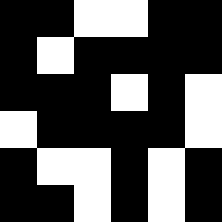[["black", "black", "white", "white", "black", "black"], ["black", "white", "black", "black", "black", "black"], ["black", "black", "black", "white", "black", "white"], ["white", "black", "black", "black", "black", "white"], ["black", "white", "white", "black", "white", "black"], ["black", "black", "white", "black", "white", "black"]]